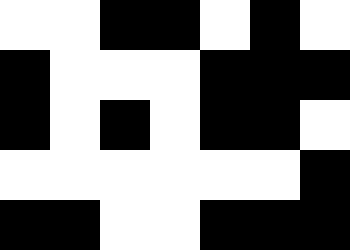[["white", "white", "black", "black", "white", "black", "white"], ["black", "white", "white", "white", "black", "black", "black"], ["black", "white", "black", "white", "black", "black", "white"], ["white", "white", "white", "white", "white", "white", "black"], ["black", "black", "white", "white", "black", "black", "black"]]